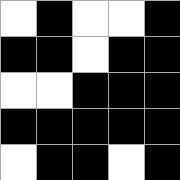[["white", "black", "white", "white", "black"], ["black", "black", "white", "black", "black"], ["white", "white", "black", "black", "black"], ["black", "black", "black", "black", "black"], ["white", "black", "black", "white", "black"]]